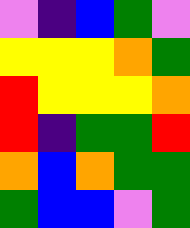[["violet", "indigo", "blue", "green", "violet"], ["yellow", "yellow", "yellow", "orange", "green"], ["red", "yellow", "yellow", "yellow", "orange"], ["red", "indigo", "green", "green", "red"], ["orange", "blue", "orange", "green", "green"], ["green", "blue", "blue", "violet", "green"]]